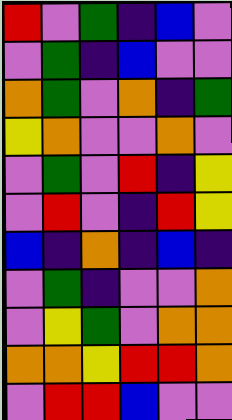[["red", "violet", "green", "indigo", "blue", "violet"], ["violet", "green", "indigo", "blue", "violet", "violet"], ["orange", "green", "violet", "orange", "indigo", "green"], ["yellow", "orange", "violet", "violet", "orange", "violet"], ["violet", "green", "violet", "red", "indigo", "yellow"], ["violet", "red", "violet", "indigo", "red", "yellow"], ["blue", "indigo", "orange", "indigo", "blue", "indigo"], ["violet", "green", "indigo", "violet", "violet", "orange"], ["violet", "yellow", "green", "violet", "orange", "orange"], ["orange", "orange", "yellow", "red", "red", "orange"], ["violet", "red", "red", "blue", "violet", "violet"]]